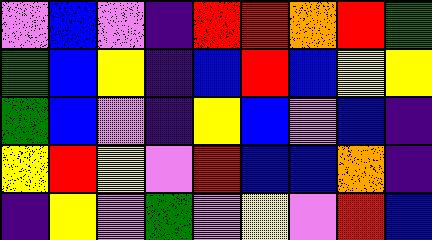[["violet", "blue", "violet", "indigo", "red", "red", "orange", "red", "green"], ["green", "blue", "yellow", "indigo", "blue", "red", "blue", "yellow", "yellow"], ["green", "blue", "violet", "indigo", "yellow", "blue", "violet", "blue", "indigo"], ["yellow", "red", "yellow", "violet", "red", "blue", "blue", "orange", "indigo"], ["indigo", "yellow", "violet", "green", "violet", "yellow", "violet", "red", "blue"]]